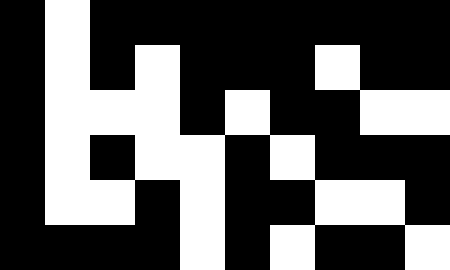[["black", "white", "black", "black", "black", "black", "black", "black", "black", "black"], ["black", "white", "black", "white", "black", "black", "black", "white", "black", "black"], ["black", "white", "white", "white", "black", "white", "black", "black", "white", "white"], ["black", "white", "black", "white", "white", "black", "white", "black", "black", "black"], ["black", "white", "white", "black", "white", "black", "black", "white", "white", "black"], ["black", "black", "black", "black", "white", "black", "white", "black", "black", "white"]]